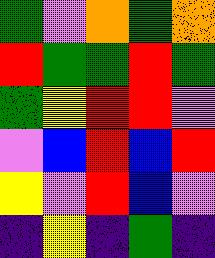[["green", "violet", "orange", "green", "orange"], ["red", "green", "green", "red", "green"], ["green", "yellow", "red", "red", "violet"], ["violet", "blue", "red", "blue", "red"], ["yellow", "violet", "red", "blue", "violet"], ["indigo", "yellow", "indigo", "green", "indigo"]]